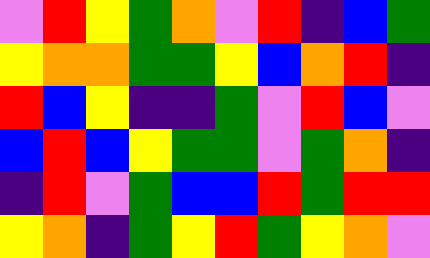[["violet", "red", "yellow", "green", "orange", "violet", "red", "indigo", "blue", "green"], ["yellow", "orange", "orange", "green", "green", "yellow", "blue", "orange", "red", "indigo"], ["red", "blue", "yellow", "indigo", "indigo", "green", "violet", "red", "blue", "violet"], ["blue", "red", "blue", "yellow", "green", "green", "violet", "green", "orange", "indigo"], ["indigo", "red", "violet", "green", "blue", "blue", "red", "green", "red", "red"], ["yellow", "orange", "indigo", "green", "yellow", "red", "green", "yellow", "orange", "violet"]]